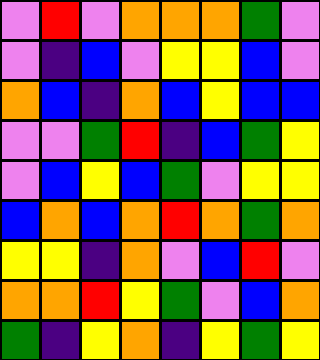[["violet", "red", "violet", "orange", "orange", "orange", "green", "violet"], ["violet", "indigo", "blue", "violet", "yellow", "yellow", "blue", "violet"], ["orange", "blue", "indigo", "orange", "blue", "yellow", "blue", "blue"], ["violet", "violet", "green", "red", "indigo", "blue", "green", "yellow"], ["violet", "blue", "yellow", "blue", "green", "violet", "yellow", "yellow"], ["blue", "orange", "blue", "orange", "red", "orange", "green", "orange"], ["yellow", "yellow", "indigo", "orange", "violet", "blue", "red", "violet"], ["orange", "orange", "red", "yellow", "green", "violet", "blue", "orange"], ["green", "indigo", "yellow", "orange", "indigo", "yellow", "green", "yellow"]]